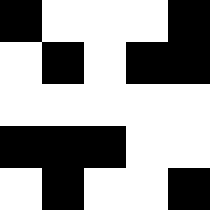[["black", "white", "white", "white", "black"], ["white", "black", "white", "black", "black"], ["white", "white", "white", "white", "white"], ["black", "black", "black", "white", "white"], ["white", "black", "white", "white", "black"]]